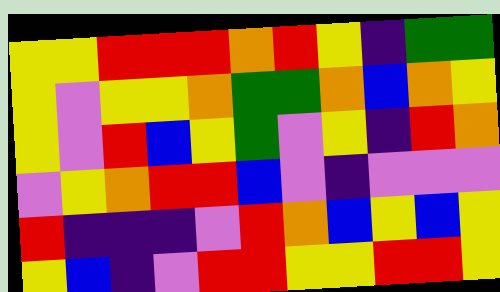[["yellow", "yellow", "red", "red", "red", "orange", "red", "yellow", "indigo", "green", "green"], ["yellow", "violet", "yellow", "yellow", "orange", "green", "green", "orange", "blue", "orange", "yellow"], ["yellow", "violet", "red", "blue", "yellow", "green", "violet", "yellow", "indigo", "red", "orange"], ["violet", "yellow", "orange", "red", "red", "blue", "violet", "indigo", "violet", "violet", "violet"], ["red", "indigo", "indigo", "indigo", "violet", "red", "orange", "blue", "yellow", "blue", "yellow"], ["yellow", "blue", "indigo", "violet", "red", "red", "yellow", "yellow", "red", "red", "yellow"]]